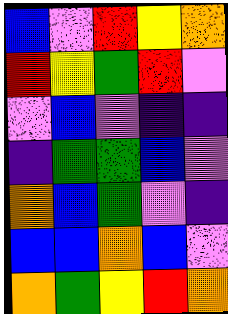[["blue", "violet", "red", "yellow", "orange"], ["red", "yellow", "green", "red", "violet"], ["violet", "blue", "violet", "indigo", "indigo"], ["indigo", "green", "green", "blue", "violet"], ["orange", "blue", "green", "violet", "indigo"], ["blue", "blue", "orange", "blue", "violet"], ["orange", "green", "yellow", "red", "orange"]]